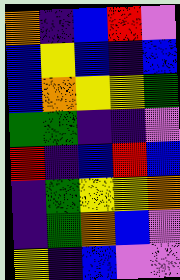[["orange", "indigo", "blue", "red", "violet"], ["blue", "yellow", "blue", "indigo", "blue"], ["blue", "orange", "yellow", "yellow", "green"], ["green", "green", "indigo", "indigo", "violet"], ["red", "indigo", "blue", "red", "blue"], ["indigo", "green", "yellow", "yellow", "orange"], ["indigo", "green", "orange", "blue", "violet"], ["yellow", "indigo", "blue", "violet", "violet"]]